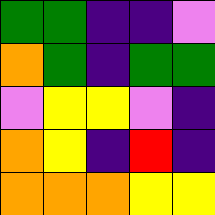[["green", "green", "indigo", "indigo", "violet"], ["orange", "green", "indigo", "green", "green"], ["violet", "yellow", "yellow", "violet", "indigo"], ["orange", "yellow", "indigo", "red", "indigo"], ["orange", "orange", "orange", "yellow", "yellow"]]